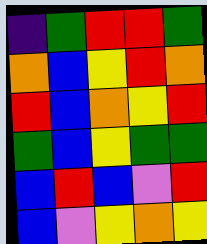[["indigo", "green", "red", "red", "green"], ["orange", "blue", "yellow", "red", "orange"], ["red", "blue", "orange", "yellow", "red"], ["green", "blue", "yellow", "green", "green"], ["blue", "red", "blue", "violet", "red"], ["blue", "violet", "yellow", "orange", "yellow"]]